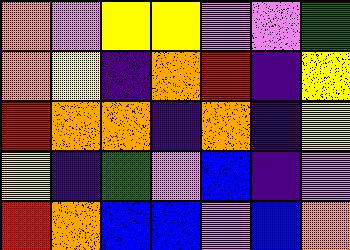[["orange", "violet", "yellow", "yellow", "violet", "violet", "green"], ["orange", "yellow", "indigo", "orange", "red", "indigo", "yellow"], ["red", "orange", "orange", "indigo", "orange", "indigo", "yellow"], ["yellow", "indigo", "green", "violet", "blue", "indigo", "violet"], ["red", "orange", "blue", "blue", "violet", "blue", "orange"]]